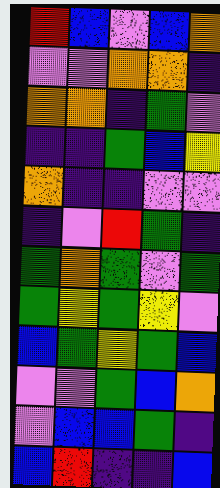[["red", "blue", "violet", "blue", "orange"], ["violet", "violet", "orange", "orange", "indigo"], ["orange", "orange", "indigo", "green", "violet"], ["indigo", "indigo", "green", "blue", "yellow"], ["orange", "indigo", "indigo", "violet", "violet"], ["indigo", "violet", "red", "green", "indigo"], ["green", "orange", "green", "violet", "green"], ["green", "yellow", "green", "yellow", "violet"], ["blue", "green", "yellow", "green", "blue"], ["violet", "violet", "green", "blue", "orange"], ["violet", "blue", "blue", "green", "indigo"], ["blue", "red", "indigo", "indigo", "blue"]]